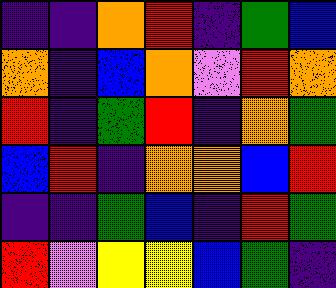[["indigo", "indigo", "orange", "red", "indigo", "green", "blue"], ["orange", "indigo", "blue", "orange", "violet", "red", "orange"], ["red", "indigo", "green", "red", "indigo", "orange", "green"], ["blue", "red", "indigo", "orange", "orange", "blue", "red"], ["indigo", "indigo", "green", "blue", "indigo", "red", "green"], ["red", "violet", "yellow", "yellow", "blue", "green", "indigo"]]